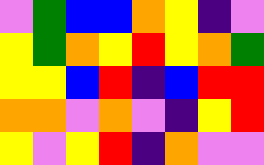[["violet", "green", "blue", "blue", "orange", "yellow", "indigo", "violet"], ["yellow", "green", "orange", "yellow", "red", "yellow", "orange", "green"], ["yellow", "yellow", "blue", "red", "indigo", "blue", "red", "red"], ["orange", "orange", "violet", "orange", "violet", "indigo", "yellow", "red"], ["yellow", "violet", "yellow", "red", "indigo", "orange", "violet", "violet"]]